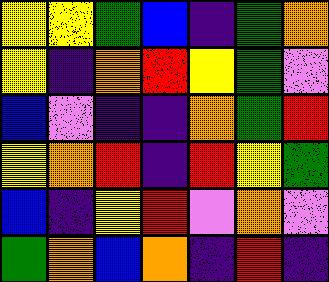[["yellow", "yellow", "green", "blue", "indigo", "green", "orange"], ["yellow", "indigo", "orange", "red", "yellow", "green", "violet"], ["blue", "violet", "indigo", "indigo", "orange", "green", "red"], ["yellow", "orange", "red", "indigo", "red", "yellow", "green"], ["blue", "indigo", "yellow", "red", "violet", "orange", "violet"], ["green", "orange", "blue", "orange", "indigo", "red", "indigo"]]